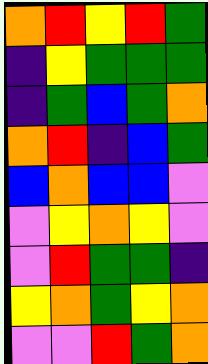[["orange", "red", "yellow", "red", "green"], ["indigo", "yellow", "green", "green", "green"], ["indigo", "green", "blue", "green", "orange"], ["orange", "red", "indigo", "blue", "green"], ["blue", "orange", "blue", "blue", "violet"], ["violet", "yellow", "orange", "yellow", "violet"], ["violet", "red", "green", "green", "indigo"], ["yellow", "orange", "green", "yellow", "orange"], ["violet", "violet", "red", "green", "orange"]]